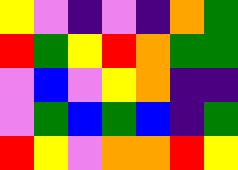[["yellow", "violet", "indigo", "violet", "indigo", "orange", "green"], ["red", "green", "yellow", "red", "orange", "green", "green"], ["violet", "blue", "violet", "yellow", "orange", "indigo", "indigo"], ["violet", "green", "blue", "green", "blue", "indigo", "green"], ["red", "yellow", "violet", "orange", "orange", "red", "yellow"]]